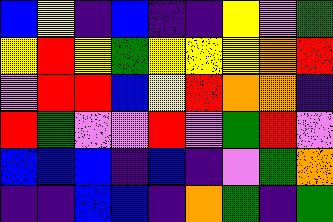[["blue", "yellow", "indigo", "blue", "indigo", "indigo", "yellow", "violet", "green"], ["yellow", "red", "yellow", "green", "yellow", "yellow", "yellow", "orange", "red"], ["violet", "red", "red", "blue", "yellow", "red", "orange", "orange", "indigo"], ["red", "green", "violet", "violet", "red", "violet", "green", "red", "violet"], ["blue", "blue", "blue", "indigo", "blue", "indigo", "violet", "green", "orange"], ["indigo", "indigo", "blue", "blue", "indigo", "orange", "green", "indigo", "green"]]